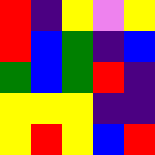[["red", "indigo", "yellow", "violet", "yellow"], ["red", "blue", "green", "indigo", "blue"], ["green", "blue", "green", "red", "indigo"], ["yellow", "yellow", "yellow", "indigo", "indigo"], ["yellow", "red", "yellow", "blue", "red"]]